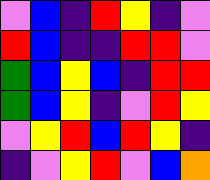[["violet", "blue", "indigo", "red", "yellow", "indigo", "violet"], ["red", "blue", "indigo", "indigo", "red", "red", "violet"], ["green", "blue", "yellow", "blue", "indigo", "red", "red"], ["green", "blue", "yellow", "indigo", "violet", "red", "yellow"], ["violet", "yellow", "red", "blue", "red", "yellow", "indigo"], ["indigo", "violet", "yellow", "red", "violet", "blue", "orange"]]